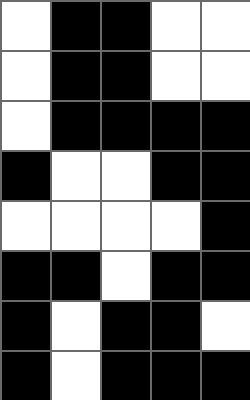[["white", "black", "black", "white", "white"], ["white", "black", "black", "white", "white"], ["white", "black", "black", "black", "black"], ["black", "white", "white", "black", "black"], ["white", "white", "white", "white", "black"], ["black", "black", "white", "black", "black"], ["black", "white", "black", "black", "white"], ["black", "white", "black", "black", "black"]]